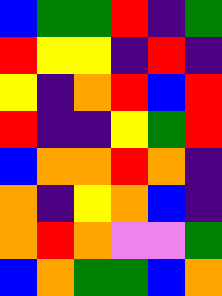[["blue", "green", "green", "red", "indigo", "green"], ["red", "yellow", "yellow", "indigo", "red", "indigo"], ["yellow", "indigo", "orange", "red", "blue", "red"], ["red", "indigo", "indigo", "yellow", "green", "red"], ["blue", "orange", "orange", "red", "orange", "indigo"], ["orange", "indigo", "yellow", "orange", "blue", "indigo"], ["orange", "red", "orange", "violet", "violet", "green"], ["blue", "orange", "green", "green", "blue", "orange"]]